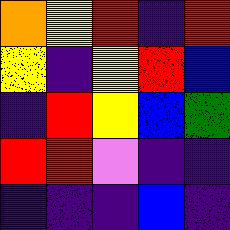[["orange", "yellow", "red", "indigo", "red"], ["yellow", "indigo", "yellow", "red", "blue"], ["indigo", "red", "yellow", "blue", "green"], ["red", "red", "violet", "indigo", "indigo"], ["indigo", "indigo", "indigo", "blue", "indigo"]]